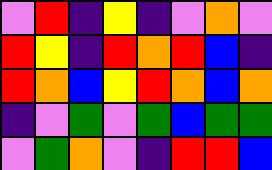[["violet", "red", "indigo", "yellow", "indigo", "violet", "orange", "violet"], ["red", "yellow", "indigo", "red", "orange", "red", "blue", "indigo"], ["red", "orange", "blue", "yellow", "red", "orange", "blue", "orange"], ["indigo", "violet", "green", "violet", "green", "blue", "green", "green"], ["violet", "green", "orange", "violet", "indigo", "red", "red", "blue"]]